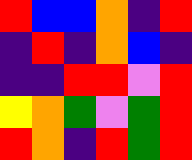[["red", "blue", "blue", "orange", "indigo", "red"], ["indigo", "red", "indigo", "orange", "blue", "indigo"], ["indigo", "indigo", "red", "red", "violet", "red"], ["yellow", "orange", "green", "violet", "green", "red"], ["red", "orange", "indigo", "red", "green", "red"]]